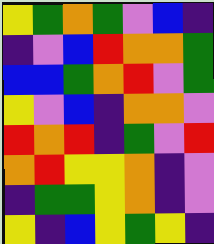[["yellow", "green", "orange", "green", "violet", "blue", "indigo"], ["indigo", "violet", "blue", "red", "orange", "orange", "green"], ["blue", "blue", "green", "orange", "red", "violet", "green"], ["yellow", "violet", "blue", "indigo", "orange", "orange", "violet"], ["red", "orange", "red", "indigo", "green", "violet", "red"], ["orange", "red", "yellow", "yellow", "orange", "indigo", "violet"], ["indigo", "green", "green", "yellow", "orange", "indigo", "violet"], ["yellow", "indigo", "blue", "yellow", "green", "yellow", "indigo"]]